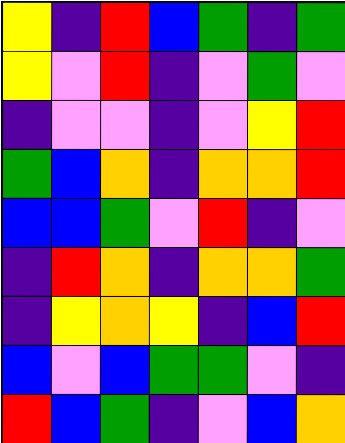[["yellow", "indigo", "red", "blue", "green", "indigo", "green"], ["yellow", "violet", "red", "indigo", "violet", "green", "violet"], ["indigo", "violet", "violet", "indigo", "violet", "yellow", "red"], ["green", "blue", "orange", "indigo", "orange", "orange", "red"], ["blue", "blue", "green", "violet", "red", "indigo", "violet"], ["indigo", "red", "orange", "indigo", "orange", "orange", "green"], ["indigo", "yellow", "orange", "yellow", "indigo", "blue", "red"], ["blue", "violet", "blue", "green", "green", "violet", "indigo"], ["red", "blue", "green", "indigo", "violet", "blue", "orange"]]